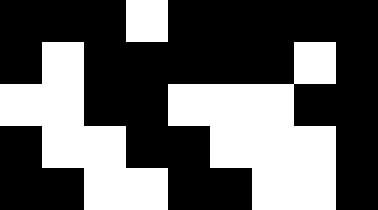[["black", "black", "black", "white", "black", "black", "black", "black", "black"], ["black", "white", "black", "black", "black", "black", "black", "white", "black"], ["white", "white", "black", "black", "white", "white", "white", "black", "black"], ["black", "white", "white", "black", "black", "white", "white", "white", "black"], ["black", "black", "white", "white", "black", "black", "white", "white", "black"]]